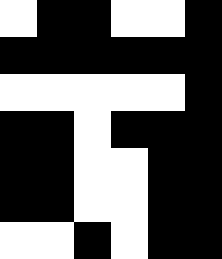[["white", "black", "black", "white", "white", "black"], ["black", "black", "black", "black", "black", "black"], ["white", "white", "white", "white", "white", "black"], ["black", "black", "white", "black", "black", "black"], ["black", "black", "white", "white", "black", "black"], ["black", "black", "white", "white", "black", "black"], ["white", "white", "black", "white", "black", "black"]]